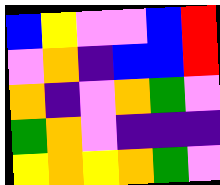[["blue", "yellow", "violet", "violet", "blue", "red"], ["violet", "orange", "indigo", "blue", "blue", "red"], ["orange", "indigo", "violet", "orange", "green", "violet"], ["green", "orange", "violet", "indigo", "indigo", "indigo"], ["yellow", "orange", "yellow", "orange", "green", "violet"]]